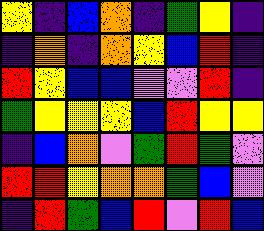[["yellow", "indigo", "blue", "orange", "indigo", "green", "yellow", "indigo"], ["indigo", "orange", "indigo", "orange", "yellow", "blue", "red", "indigo"], ["red", "yellow", "blue", "blue", "violet", "violet", "red", "indigo"], ["green", "yellow", "yellow", "yellow", "blue", "red", "yellow", "yellow"], ["indigo", "blue", "orange", "violet", "green", "red", "green", "violet"], ["red", "red", "yellow", "orange", "orange", "green", "blue", "violet"], ["indigo", "red", "green", "blue", "red", "violet", "red", "blue"]]